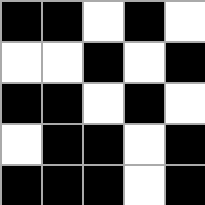[["black", "black", "white", "black", "white"], ["white", "white", "black", "white", "black"], ["black", "black", "white", "black", "white"], ["white", "black", "black", "white", "black"], ["black", "black", "black", "white", "black"]]